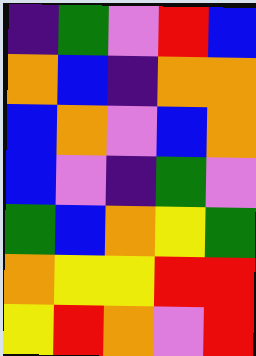[["indigo", "green", "violet", "red", "blue"], ["orange", "blue", "indigo", "orange", "orange"], ["blue", "orange", "violet", "blue", "orange"], ["blue", "violet", "indigo", "green", "violet"], ["green", "blue", "orange", "yellow", "green"], ["orange", "yellow", "yellow", "red", "red"], ["yellow", "red", "orange", "violet", "red"]]